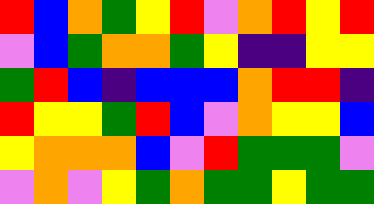[["red", "blue", "orange", "green", "yellow", "red", "violet", "orange", "red", "yellow", "red"], ["violet", "blue", "green", "orange", "orange", "green", "yellow", "indigo", "indigo", "yellow", "yellow"], ["green", "red", "blue", "indigo", "blue", "blue", "blue", "orange", "red", "red", "indigo"], ["red", "yellow", "yellow", "green", "red", "blue", "violet", "orange", "yellow", "yellow", "blue"], ["yellow", "orange", "orange", "orange", "blue", "violet", "red", "green", "green", "green", "violet"], ["violet", "orange", "violet", "yellow", "green", "orange", "green", "green", "yellow", "green", "green"]]